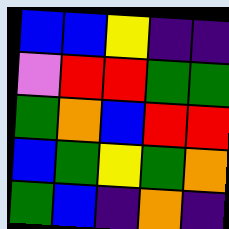[["blue", "blue", "yellow", "indigo", "indigo"], ["violet", "red", "red", "green", "green"], ["green", "orange", "blue", "red", "red"], ["blue", "green", "yellow", "green", "orange"], ["green", "blue", "indigo", "orange", "indigo"]]